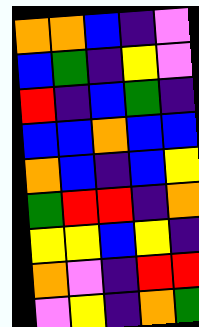[["orange", "orange", "blue", "indigo", "violet"], ["blue", "green", "indigo", "yellow", "violet"], ["red", "indigo", "blue", "green", "indigo"], ["blue", "blue", "orange", "blue", "blue"], ["orange", "blue", "indigo", "blue", "yellow"], ["green", "red", "red", "indigo", "orange"], ["yellow", "yellow", "blue", "yellow", "indigo"], ["orange", "violet", "indigo", "red", "red"], ["violet", "yellow", "indigo", "orange", "green"]]